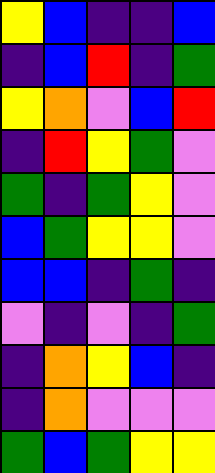[["yellow", "blue", "indigo", "indigo", "blue"], ["indigo", "blue", "red", "indigo", "green"], ["yellow", "orange", "violet", "blue", "red"], ["indigo", "red", "yellow", "green", "violet"], ["green", "indigo", "green", "yellow", "violet"], ["blue", "green", "yellow", "yellow", "violet"], ["blue", "blue", "indigo", "green", "indigo"], ["violet", "indigo", "violet", "indigo", "green"], ["indigo", "orange", "yellow", "blue", "indigo"], ["indigo", "orange", "violet", "violet", "violet"], ["green", "blue", "green", "yellow", "yellow"]]